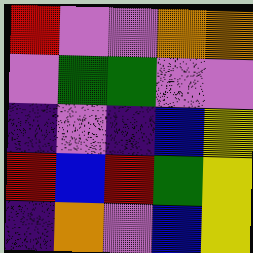[["red", "violet", "violet", "orange", "orange"], ["violet", "green", "green", "violet", "violet"], ["indigo", "violet", "indigo", "blue", "yellow"], ["red", "blue", "red", "green", "yellow"], ["indigo", "orange", "violet", "blue", "yellow"]]